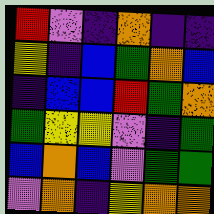[["red", "violet", "indigo", "orange", "indigo", "indigo"], ["yellow", "indigo", "blue", "green", "orange", "blue"], ["indigo", "blue", "blue", "red", "green", "orange"], ["green", "yellow", "yellow", "violet", "indigo", "green"], ["blue", "orange", "blue", "violet", "green", "green"], ["violet", "orange", "indigo", "yellow", "orange", "orange"]]